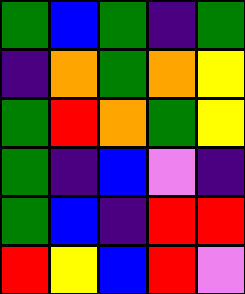[["green", "blue", "green", "indigo", "green"], ["indigo", "orange", "green", "orange", "yellow"], ["green", "red", "orange", "green", "yellow"], ["green", "indigo", "blue", "violet", "indigo"], ["green", "blue", "indigo", "red", "red"], ["red", "yellow", "blue", "red", "violet"]]